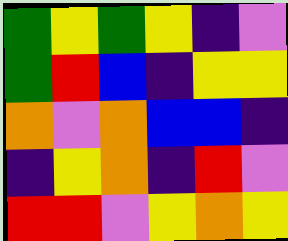[["green", "yellow", "green", "yellow", "indigo", "violet"], ["green", "red", "blue", "indigo", "yellow", "yellow"], ["orange", "violet", "orange", "blue", "blue", "indigo"], ["indigo", "yellow", "orange", "indigo", "red", "violet"], ["red", "red", "violet", "yellow", "orange", "yellow"]]